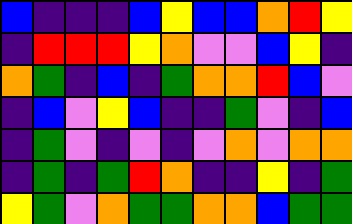[["blue", "indigo", "indigo", "indigo", "blue", "yellow", "blue", "blue", "orange", "red", "yellow"], ["indigo", "red", "red", "red", "yellow", "orange", "violet", "violet", "blue", "yellow", "indigo"], ["orange", "green", "indigo", "blue", "indigo", "green", "orange", "orange", "red", "blue", "violet"], ["indigo", "blue", "violet", "yellow", "blue", "indigo", "indigo", "green", "violet", "indigo", "blue"], ["indigo", "green", "violet", "indigo", "violet", "indigo", "violet", "orange", "violet", "orange", "orange"], ["indigo", "green", "indigo", "green", "red", "orange", "indigo", "indigo", "yellow", "indigo", "green"], ["yellow", "green", "violet", "orange", "green", "green", "orange", "orange", "blue", "green", "green"]]